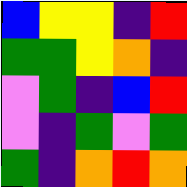[["blue", "yellow", "yellow", "indigo", "red"], ["green", "green", "yellow", "orange", "indigo"], ["violet", "green", "indigo", "blue", "red"], ["violet", "indigo", "green", "violet", "green"], ["green", "indigo", "orange", "red", "orange"]]